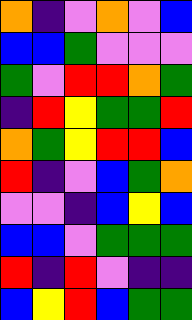[["orange", "indigo", "violet", "orange", "violet", "blue"], ["blue", "blue", "green", "violet", "violet", "violet"], ["green", "violet", "red", "red", "orange", "green"], ["indigo", "red", "yellow", "green", "green", "red"], ["orange", "green", "yellow", "red", "red", "blue"], ["red", "indigo", "violet", "blue", "green", "orange"], ["violet", "violet", "indigo", "blue", "yellow", "blue"], ["blue", "blue", "violet", "green", "green", "green"], ["red", "indigo", "red", "violet", "indigo", "indigo"], ["blue", "yellow", "red", "blue", "green", "green"]]